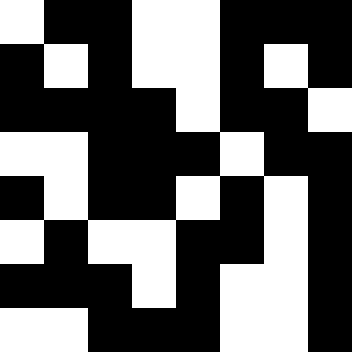[["white", "black", "black", "white", "white", "black", "black", "black"], ["black", "white", "black", "white", "white", "black", "white", "black"], ["black", "black", "black", "black", "white", "black", "black", "white"], ["white", "white", "black", "black", "black", "white", "black", "black"], ["black", "white", "black", "black", "white", "black", "white", "black"], ["white", "black", "white", "white", "black", "black", "white", "black"], ["black", "black", "black", "white", "black", "white", "white", "black"], ["white", "white", "black", "black", "black", "white", "white", "black"]]